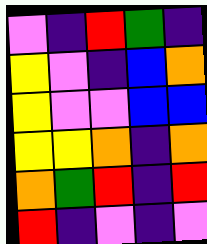[["violet", "indigo", "red", "green", "indigo"], ["yellow", "violet", "indigo", "blue", "orange"], ["yellow", "violet", "violet", "blue", "blue"], ["yellow", "yellow", "orange", "indigo", "orange"], ["orange", "green", "red", "indigo", "red"], ["red", "indigo", "violet", "indigo", "violet"]]